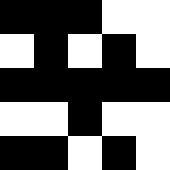[["black", "black", "black", "white", "white"], ["white", "black", "white", "black", "white"], ["black", "black", "black", "black", "black"], ["white", "white", "black", "white", "white"], ["black", "black", "white", "black", "white"]]